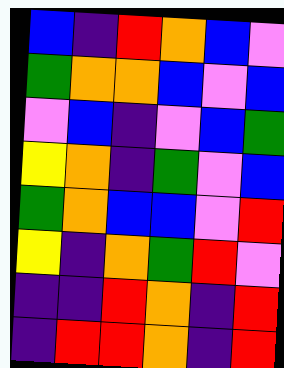[["blue", "indigo", "red", "orange", "blue", "violet"], ["green", "orange", "orange", "blue", "violet", "blue"], ["violet", "blue", "indigo", "violet", "blue", "green"], ["yellow", "orange", "indigo", "green", "violet", "blue"], ["green", "orange", "blue", "blue", "violet", "red"], ["yellow", "indigo", "orange", "green", "red", "violet"], ["indigo", "indigo", "red", "orange", "indigo", "red"], ["indigo", "red", "red", "orange", "indigo", "red"]]